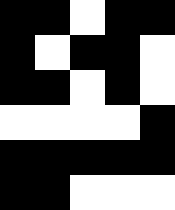[["black", "black", "white", "black", "black"], ["black", "white", "black", "black", "white"], ["black", "black", "white", "black", "white"], ["white", "white", "white", "white", "black"], ["black", "black", "black", "black", "black"], ["black", "black", "white", "white", "white"]]